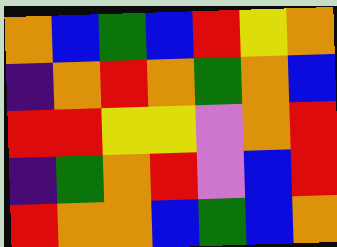[["orange", "blue", "green", "blue", "red", "yellow", "orange"], ["indigo", "orange", "red", "orange", "green", "orange", "blue"], ["red", "red", "yellow", "yellow", "violet", "orange", "red"], ["indigo", "green", "orange", "red", "violet", "blue", "red"], ["red", "orange", "orange", "blue", "green", "blue", "orange"]]